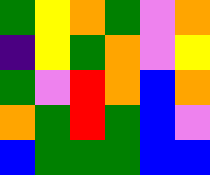[["green", "yellow", "orange", "green", "violet", "orange"], ["indigo", "yellow", "green", "orange", "violet", "yellow"], ["green", "violet", "red", "orange", "blue", "orange"], ["orange", "green", "red", "green", "blue", "violet"], ["blue", "green", "green", "green", "blue", "blue"]]